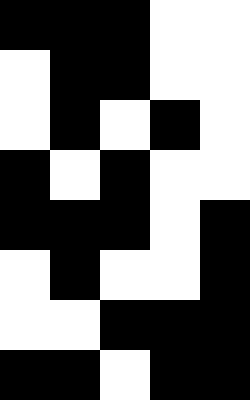[["black", "black", "black", "white", "white"], ["white", "black", "black", "white", "white"], ["white", "black", "white", "black", "white"], ["black", "white", "black", "white", "white"], ["black", "black", "black", "white", "black"], ["white", "black", "white", "white", "black"], ["white", "white", "black", "black", "black"], ["black", "black", "white", "black", "black"]]